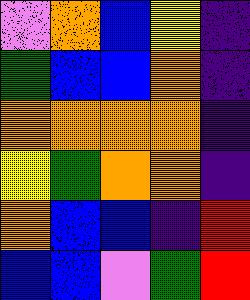[["violet", "orange", "blue", "yellow", "indigo"], ["green", "blue", "blue", "orange", "indigo"], ["orange", "orange", "orange", "orange", "indigo"], ["yellow", "green", "orange", "orange", "indigo"], ["orange", "blue", "blue", "indigo", "red"], ["blue", "blue", "violet", "green", "red"]]